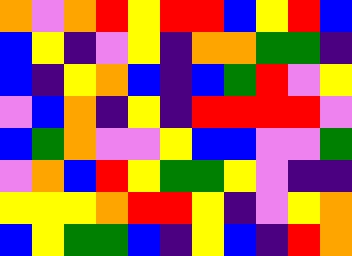[["orange", "violet", "orange", "red", "yellow", "red", "red", "blue", "yellow", "red", "blue"], ["blue", "yellow", "indigo", "violet", "yellow", "indigo", "orange", "orange", "green", "green", "indigo"], ["blue", "indigo", "yellow", "orange", "blue", "indigo", "blue", "green", "red", "violet", "yellow"], ["violet", "blue", "orange", "indigo", "yellow", "indigo", "red", "red", "red", "red", "violet"], ["blue", "green", "orange", "violet", "violet", "yellow", "blue", "blue", "violet", "violet", "green"], ["violet", "orange", "blue", "red", "yellow", "green", "green", "yellow", "violet", "indigo", "indigo"], ["yellow", "yellow", "yellow", "orange", "red", "red", "yellow", "indigo", "violet", "yellow", "orange"], ["blue", "yellow", "green", "green", "blue", "indigo", "yellow", "blue", "indigo", "red", "orange"]]